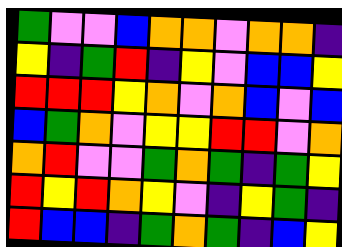[["green", "violet", "violet", "blue", "orange", "orange", "violet", "orange", "orange", "indigo"], ["yellow", "indigo", "green", "red", "indigo", "yellow", "violet", "blue", "blue", "yellow"], ["red", "red", "red", "yellow", "orange", "violet", "orange", "blue", "violet", "blue"], ["blue", "green", "orange", "violet", "yellow", "yellow", "red", "red", "violet", "orange"], ["orange", "red", "violet", "violet", "green", "orange", "green", "indigo", "green", "yellow"], ["red", "yellow", "red", "orange", "yellow", "violet", "indigo", "yellow", "green", "indigo"], ["red", "blue", "blue", "indigo", "green", "orange", "green", "indigo", "blue", "yellow"]]